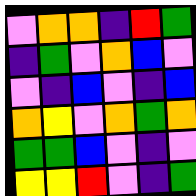[["violet", "orange", "orange", "indigo", "red", "green"], ["indigo", "green", "violet", "orange", "blue", "violet"], ["violet", "indigo", "blue", "violet", "indigo", "blue"], ["orange", "yellow", "violet", "orange", "green", "orange"], ["green", "green", "blue", "violet", "indigo", "violet"], ["yellow", "yellow", "red", "violet", "indigo", "green"]]